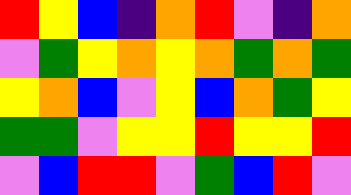[["red", "yellow", "blue", "indigo", "orange", "red", "violet", "indigo", "orange"], ["violet", "green", "yellow", "orange", "yellow", "orange", "green", "orange", "green"], ["yellow", "orange", "blue", "violet", "yellow", "blue", "orange", "green", "yellow"], ["green", "green", "violet", "yellow", "yellow", "red", "yellow", "yellow", "red"], ["violet", "blue", "red", "red", "violet", "green", "blue", "red", "violet"]]